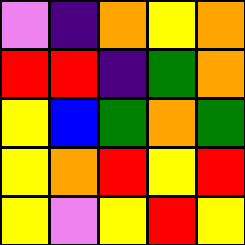[["violet", "indigo", "orange", "yellow", "orange"], ["red", "red", "indigo", "green", "orange"], ["yellow", "blue", "green", "orange", "green"], ["yellow", "orange", "red", "yellow", "red"], ["yellow", "violet", "yellow", "red", "yellow"]]